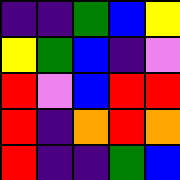[["indigo", "indigo", "green", "blue", "yellow"], ["yellow", "green", "blue", "indigo", "violet"], ["red", "violet", "blue", "red", "red"], ["red", "indigo", "orange", "red", "orange"], ["red", "indigo", "indigo", "green", "blue"]]